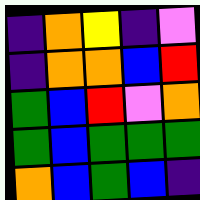[["indigo", "orange", "yellow", "indigo", "violet"], ["indigo", "orange", "orange", "blue", "red"], ["green", "blue", "red", "violet", "orange"], ["green", "blue", "green", "green", "green"], ["orange", "blue", "green", "blue", "indigo"]]